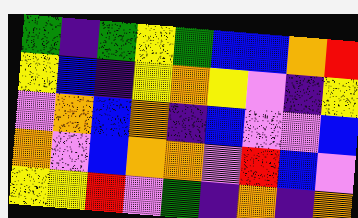[["green", "indigo", "green", "yellow", "green", "blue", "blue", "orange", "red"], ["yellow", "blue", "indigo", "yellow", "orange", "yellow", "violet", "indigo", "yellow"], ["violet", "orange", "blue", "orange", "indigo", "blue", "violet", "violet", "blue"], ["orange", "violet", "blue", "orange", "orange", "violet", "red", "blue", "violet"], ["yellow", "yellow", "red", "violet", "green", "indigo", "orange", "indigo", "orange"]]